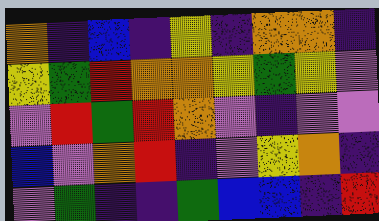[["orange", "indigo", "blue", "indigo", "yellow", "indigo", "orange", "orange", "indigo"], ["yellow", "green", "red", "orange", "orange", "yellow", "green", "yellow", "violet"], ["violet", "red", "green", "red", "orange", "violet", "indigo", "violet", "violet"], ["blue", "violet", "orange", "red", "indigo", "violet", "yellow", "orange", "indigo"], ["violet", "green", "indigo", "indigo", "green", "blue", "blue", "indigo", "red"]]